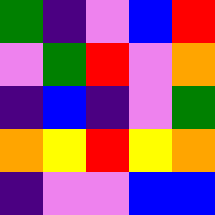[["green", "indigo", "violet", "blue", "red"], ["violet", "green", "red", "violet", "orange"], ["indigo", "blue", "indigo", "violet", "green"], ["orange", "yellow", "red", "yellow", "orange"], ["indigo", "violet", "violet", "blue", "blue"]]